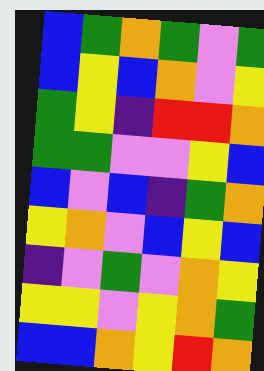[["blue", "green", "orange", "green", "violet", "green"], ["blue", "yellow", "blue", "orange", "violet", "yellow"], ["green", "yellow", "indigo", "red", "red", "orange"], ["green", "green", "violet", "violet", "yellow", "blue"], ["blue", "violet", "blue", "indigo", "green", "orange"], ["yellow", "orange", "violet", "blue", "yellow", "blue"], ["indigo", "violet", "green", "violet", "orange", "yellow"], ["yellow", "yellow", "violet", "yellow", "orange", "green"], ["blue", "blue", "orange", "yellow", "red", "orange"]]